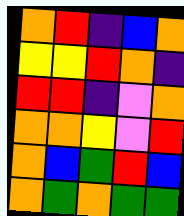[["orange", "red", "indigo", "blue", "orange"], ["yellow", "yellow", "red", "orange", "indigo"], ["red", "red", "indigo", "violet", "orange"], ["orange", "orange", "yellow", "violet", "red"], ["orange", "blue", "green", "red", "blue"], ["orange", "green", "orange", "green", "green"]]